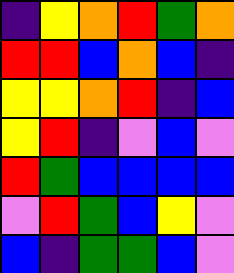[["indigo", "yellow", "orange", "red", "green", "orange"], ["red", "red", "blue", "orange", "blue", "indigo"], ["yellow", "yellow", "orange", "red", "indigo", "blue"], ["yellow", "red", "indigo", "violet", "blue", "violet"], ["red", "green", "blue", "blue", "blue", "blue"], ["violet", "red", "green", "blue", "yellow", "violet"], ["blue", "indigo", "green", "green", "blue", "violet"]]